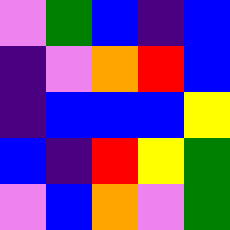[["violet", "green", "blue", "indigo", "blue"], ["indigo", "violet", "orange", "red", "blue"], ["indigo", "blue", "blue", "blue", "yellow"], ["blue", "indigo", "red", "yellow", "green"], ["violet", "blue", "orange", "violet", "green"]]